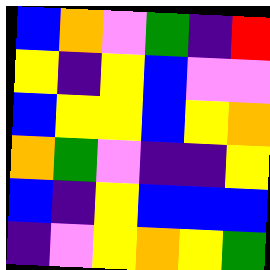[["blue", "orange", "violet", "green", "indigo", "red"], ["yellow", "indigo", "yellow", "blue", "violet", "violet"], ["blue", "yellow", "yellow", "blue", "yellow", "orange"], ["orange", "green", "violet", "indigo", "indigo", "yellow"], ["blue", "indigo", "yellow", "blue", "blue", "blue"], ["indigo", "violet", "yellow", "orange", "yellow", "green"]]